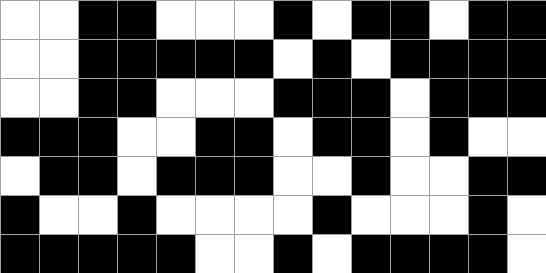[["white", "white", "black", "black", "white", "white", "white", "black", "white", "black", "black", "white", "black", "black"], ["white", "white", "black", "black", "black", "black", "black", "white", "black", "white", "black", "black", "black", "black"], ["white", "white", "black", "black", "white", "white", "white", "black", "black", "black", "white", "black", "black", "black"], ["black", "black", "black", "white", "white", "black", "black", "white", "black", "black", "white", "black", "white", "white"], ["white", "black", "black", "white", "black", "black", "black", "white", "white", "black", "white", "white", "black", "black"], ["black", "white", "white", "black", "white", "white", "white", "white", "black", "white", "white", "white", "black", "white"], ["black", "black", "black", "black", "black", "white", "white", "black", "white", "black", "black", "black", "black", "white"]]